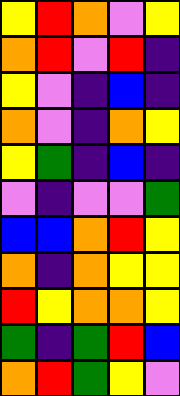[["yellow", "red", "orange", "violet", "yellow"], ["orange", "red", "violet", "red", "indigo"], ["yellow", "violet", "indigo", "blue", "indigo"], ["orange", "violet", "indigo", "orange", "yellow"], ["yellow", "green", "indigo", "blue", "indigo"], ["violet", "indigo", "violet", "violet", "green"], ["blue", "blue", "orange", "red", "yellow"], ["orange", "indigo", "orange", "yellow", "yellow"], ["red", "yellow", "orange", "orange", "yellow"], ["green", "indigo", "green", "red", "blue"], ["orange", "red", "green", "yellow", "violet"]]